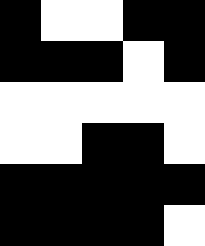[["black", "white", "white", "black", "black"], ["black", "black", "black", "white", "black"], ["white", "white", "white", "white", "white"], ["white", "white", "black", "black", "white"], ["black", "black", "black", "black", "black"], ["black", "black", "black", "black", "white"]]